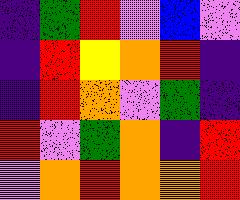[["indigo", "green", "red", "violet", "blue", "violet"], ["indigo", "red", "yellow", "orange", "red", "indigo"], ["indigo", "red", "orange", "violet", "green", "indigo"], ["red", "violet", "green", "orange", "indigo", "red"], ["violet", "orange", "red", "orange", "orange", "red"]]